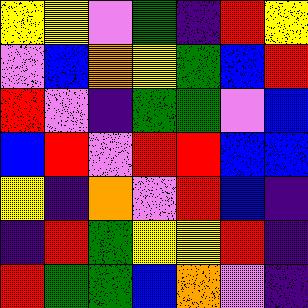[["yellow", "yellow", "violet", "green", "indigo", "red", "yellow"], ["violet", "blue", "orange", "yellow", "green", "blue", "red"], ["red", "violet", "indigo", "green", "green", "violet", "blue"], ["blue", "red", "violet", "red", "red", "blue", "blue"], ["yellow", "indigo", "orange", "violet", "red", "blue", "indigo"], ["indigo", "red", "green", "yellow", "yellow", "red", "indigo"], ["red", "green", "green", "blue", "orange", "violet", "indigo"]]